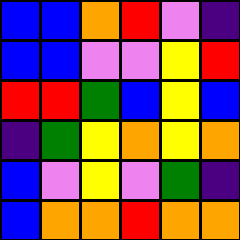[["blue", "blue", "orange", "red", "violet", "indigo"], ["blue", "blue", "violet", "violet", "yellow", "red"], ["red", "red", "green", "blue", "yellow", "blue"], ["indigo", "green", "yellow", "orange", "yellow", "orange"], ["blue", "violet", "yellow", "violet", "green", "indigo"], ["blue", "orange", "orange", "red", "orange", "orange"]]